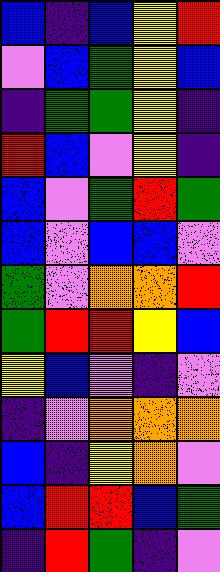[["blue", "indigo", "blue", "yellow", "red"], ["violet", "blue", "green", "yellow", "blue"], ["indigo", "green", "green", "yellow", "indigo"], ["red", "blue", "violet", "yellow", "indigo"], ["blue", "violet", "green", "red", "green"], ["blue", "violet", "blue", "blue", "violet"], ["green", "violet", "orange", "orange", "red"], ["green", "red", "red", "yellow", "blue"], ["yellow", "blue", "violet", "indigo", "violet"], ["indigo", "violet", "orange", "orange", "orange"], ["blue", "indigo", "yellow", "orange", "violet"], ["blue", "red", "red", "blue", "green"], ["indigo", "red", "green", "indigo", "violet"]]